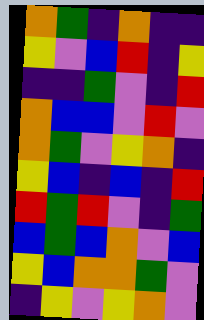[["orange", "green", "indigo", "orange", "indigo", "indigo"], ["yellow", "violet", "blue", "red", "indigo", "yellow"], ["indigo", "indigo", "green", "violet", "indigo", "red"], ["orange", "blue", "blue", "violet", "red", "violet"], ["orange", "green", "violet", "yellow", "orange", "indigo"], ["yellow", "blue", "indigo", "blue", "indigo", "red"], ["red", "green", "red", "violet", "indigo", "green"], ["blue", "green", "blue", "orange", "violet", "blue"], ["yellow", "blue", "orange", "orange", "green", "violet"], ["indigo", "yellow", "violet", "yellow", "orange", "violet"]]